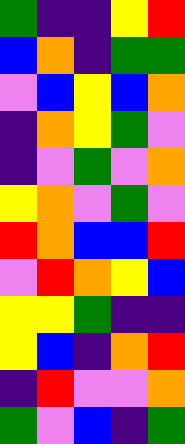[["green", "indigo", "indigo", "yellow", "red"], ["blue", "orange", "indigo", "green", "green"], ["violet", "blue", "yellow", "blue", "orange"], ["indigo", "orange", "yellow", "green", "violet"], ["indigo", "violet", "green", "violet", "orange"], ["yellow", "orange", "violet", "green", "violet"], ["red", "orange", "blue", "blue", "red"], ["violet", "red", "orange", "yellow", "blue"], ["yellow", "yellow", "green", "indigo", "indigo"], ["yellow", "blue", "indigo", "orange", "red"], ["indigo", "red", "violet", "violet", "orange"], ["green", "violet", "blue", "indigo", "green"]]